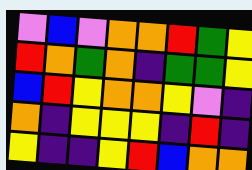[["violet", "blue", "violet", "orange", "orange", "red", "green", "yellow"], ["red", "orange", "green", "orange", "indigo", "green", "green", "yellow"], ["blue", "red", "yellow", "orange", "orange", "yellow", "violet", "indigo"], ["orange", "indigo", "yellow", "yellow", "yellow", "indigo", "red", "indigo"], ["yellow", "indigo", "indigo", "yellow", "red", "blue", "orange", "orange"]]